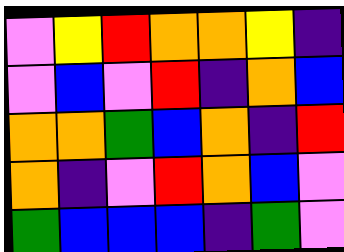[["violet", "yellow", "red", "orange", "orange", "yellow", "indigo"], ["violet", "blue", "violet", "red", "indigo", "orange", "blue"], ["orange", "orange", "green", "blue", "orange", "indigo", "red"], ["orange", "indigo", "violet", "red", "orange", "blue", "violet"], ["green", "blue", "blue", "blue", "indigo", "green", "violet"]]